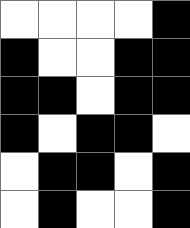[["white", "white", "white", "white", "black"], ["black", "white", "white", "black", "black"], ["black", "black", "white", "black", "black"], ["black", "white", "black", "black", "white"], ["white", "black", "black", "white", "black"], ["white", "black", "white", "white", "black"]]